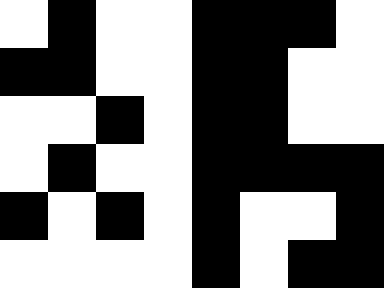[["white", "black", "white", "white", "black", "black", "black", "white"], ["black", "black", "white", "white", "black", "black", "white", "white"], ["white", "white", "black", "white", "black", "black", "white", "white"], ["white", "black", "white", "white", "black", "black", "black", "black"], ["black", "white", "black", "white", "black", "white", "white", "black"], ["white", "white", "white", "white", "black", "white", "black", "black"]]